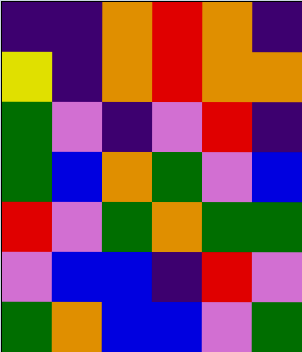[["indigo", "indigo", "orange", "red", "orange", "indigo"], ["yellow", "indigo", "orange", "red", "orange", "orange"], ["green", "violet", "indigo", "violet", "red", "indigo"], ["green", "blue", "orange", "green", "violet", "blue"], ["red", "violet", "green", "orange", "green", "green"], ["violet", "blue", "blue", "indigo", "red", "violet"], ["green", "orange", "blue", "blue", "violet", "green"]]